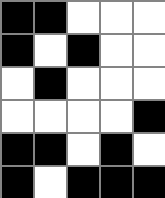[["black", "black", "white", "white", "white"], ["black", "white", "black", "white", "white"], ["white", "black", "white", "white", "white"], ["white", "white", "white", "white", "black"], ["black", "black", "white", "black", "white"], ["black", "white", "black", "black", "black"]]